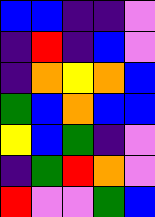[["blue", "blue", "indigo", "indigo", "violet"], ["indigo", "red", "indigo", "blue", "violet"], ["indigo", "orange", "yellow", "orange", "blue"], ["green", "blue", "orange", "blue", "blue"], ["yellow", "blue", "green", "indigo", "violet"], ["indigo", "green", "red", "orange", "violet"], ["red", "violet", "violet", "green", "blue"]]